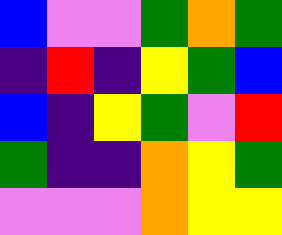[["blue", "violet", "violet", "green", "orange", "green"], ["indigo", "red", "indigo", "yellow", "green", "blue"], ["blue", "indigo", "yellow", "green", "violet", "red"], ["green", "indigo", "indigo", "orange", "yellow", "green"], ["violet", "violet", "violet", "orange", "yellow", "yellow"]]